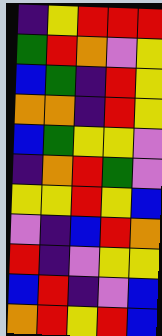[["indigo", "yellow", "red", "red", "red"], ["green", "red", "orange", "violet", "yellow"], ["blue", "green", "indigo", "red", "yellow"], ["orange", "orange", "indigo", "red", "yellow"], ["blue", "green", "yellow", "yellow", "violet"], ["indigo", "orange", "red", "green", "violet"], ["yellow", "yellow", "red", "yellow", "blue"], ["violet", "indigo", "blue", "red", "orange"], ["red", "indigo", "violet", "yellow", "yellow"], ["blue", "red", "indigo", "violet", "blue"], ["orange", "red", "yellow", "red", "blue"]]